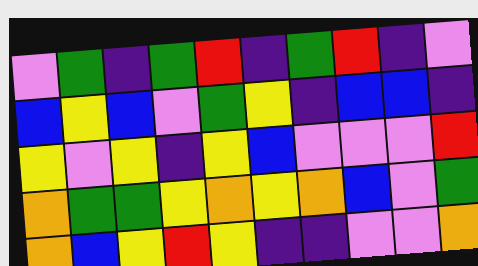[["violet", "green", "indigo", "green", "red", "indigo", "green", "red", "indigo", "violet"], ["blue", "yellow", "blue", "violet", "green", "yellow", "indigo", "blue", "blue", "indigo"], ["yellow", "violet", "yellow", "indigo", "yellow", "blue", "violet", "violet", "violet", "red"], ["orange", "green", "green", "yellow", "orange", "yellow", "orange", "blue", "violet", "green"], ["orange", "blue", "yellow", "red", "yellow", "indigo", "indigo", "violet", "violet", "orange"]]